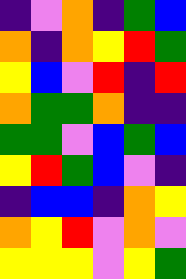[["indigo", "violet", "orange", "indigo", "green", "blue"], ["orange", "indigo", "orange", "yellow", "red", "green"], ["yellow", "blue", "violet", "red", "indigo", "red"], ["orange", "green", "green", "orange", "indigo", "indigo"], ["green", "green", "violet", "blue", "green", "blue"], ["yellow", "red", "green", "blue", "violet", "indigo"], ["indigo", "blue", "blue", "indigo", "orange", "yellow"], ["orange", "yellow", "red", "violet", "orange", "violet"], ["yellow", "yellow", "yellow", "violet", "yellow", "green"]]